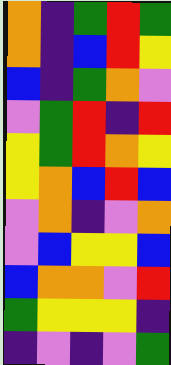[["orange", "indigo", "green", "red", "green"], ["orange", "indigo", "blue", "red", "yellow"], ["blue", "indigo", "green", "orange", "violet"], ["violet", "green", "red", "indigo", "red"], ["yellow", "green", "red", "orange", "yellow"], ["yellow", "orange", "blue", "red", "blue"], ["violet", "orange", "indigo", "violet", "orange"], ["violet", "blue", "yellow", "yellow", "blue"], ["blue", "orange", "orange", "violet", "red"], ["green", "yellow", "yellow", "yellow", "indigo"], ["indigo", "violet", "indigo", "violet", "green"]]